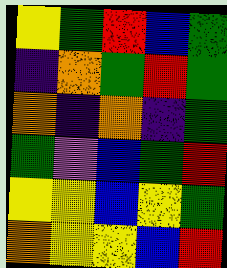[["yellow", "green", "red", "blue", "green"], ["indigo", "orange", "green", "red", "green"], ["orange", "indigo", "orange", "indigo", "green"], ["green", "violet", "blue", "green", "red"], ["yellow", "yellow", "blue", "yellow", "green"], ["orange", "yellow", "yellow", "blue", "red"]]